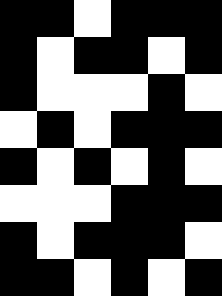[["black", "black", "white", "black", "black", "black"], ["black", "white", "black", "black", "white", "black"], ["black", "white", "white", "white", "black", "white"], ["white", "black", "white", "black", "black", "black"], ["black", "white", "black", "white", "black", "white"], ["white", "white", "white", "black", "black", "black"], ["black", "white", "black", "black", "black", "white"], ["black", "black", "white", "black", "white", "black"]]